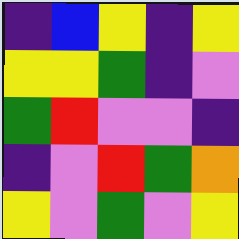[["indigo", "blue", "yellow", "indigo", "yellow"], ["yellow", "yellow", "green", "indigo", "violet"], ["green", "red", "violet", "violet", "indigo"], ["indigo", "violet", "red", "green", "orange"], ["yellow", "violet", "green", "violet", "yellow"]]